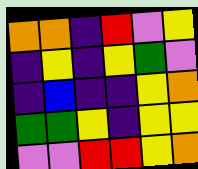[["orange", "orange", "indigo", "red", "violet", "yellow"], ["indigo", "yellow", "indigo", "yellow", "green", "violet"], ["indigo", "blue", "indigo", "indigo", "yellow", "orange"], ["green", "green", "yellow", "indigo", "yellow", "yellow"], ["violet", "violet", "red", "red", "yellow", "orange"]]